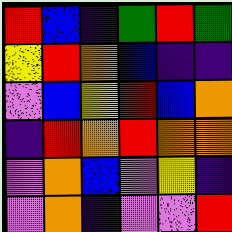[["red", "blue", "indigo", "green", "red", "green"], ["yellow", "red", "orange", "blue", "indigo", "indigo"], ["violet", "blue", "yellow", "red", "blue", "orange"], ["indigo", "red", "orange", "red", "orange", "orange"], ["violet", "orange", "blue", "violet", "yellow", "indigo"], ["violet", "orange", "indigo", "violet", "violet", "red"]]